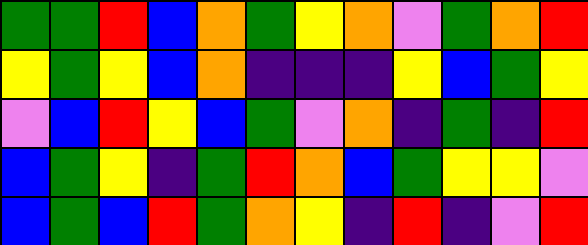[["green", "green", "red", "blue", "orange", "green", "yellow", "orange", "violet", "green", "orange", "red"], ["yellow", "green", "yellow", "blue", "orange", "indigo", "indigo", "indigo", "yellow", "blue", "green", "yellow"], ["violet", "blue", "red", "yellow", "blue", "green", "violet", "orange", "indigo", "green", "indigo", "red"], ["blue", "green", "yellow", "indigo", "green", "red", "orange", "blue", "green", "yellow", "yellow", "violet"], ["blue", "green", "blue", "red", "green", "orange", "yellow", "indigo", "red", "indigo", "violet", "red"]]